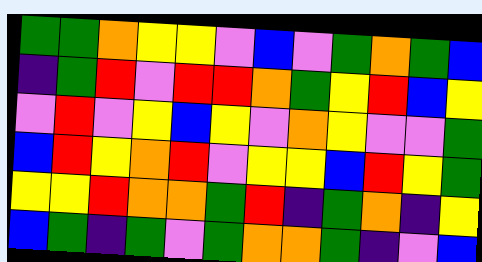[["green", "green", "orange", "yellow", "yellow", "violet", "blue", "violet", "green", "orange", "green", "blue"], ["indigo", "green", "red", "violet", "red", "red", "orange", "green", "yellow", "red", "blue", "yellow"], ["violet", "red", "violet", "yellow", "blue", "yellow", "violet", "orange", "yellow", "violet", "violet", "green"], ["blue", "red", "yellow", "orange", "red", "violet", "yellow", "yellow", "blue", "red", "yellow", "green"], ["yellow", "yellow", "red", "orange", "orange", "green", "red", "indigo", "green", "orange", "indigo", "yellow"], ["blue", "green", "indigo", "green", "violet", "green", "orange", "orange", "green", "indigo", "violet", "blue"]]